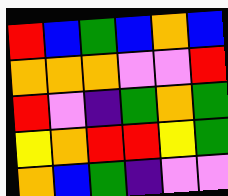[["red", "blue", "green", "blue", "orange", "blue"], ["orange", "orange", "orange", "violet", "violet", "red"], ["red", "violet", "indigo", "green", "orange", "green"], ["yellow", "orange", "red", "red", "yellow", "green"], ["orange", "blue", "green", "indigo", "violet", "violet"]]